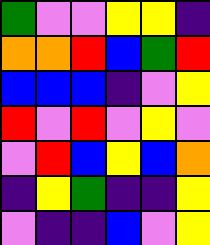[["green", "violet", "violet", "yellow", "yellow", "indigo"], ["orange", "orange", "red", "blue", "green", "red"], ["blue", "blue", "blue", "indigo", "violet", "yellow"], ["red", "violet", "red", "violet", "yellow", "violet"], ["violet", "red", "blue", "yellow", "blue", "orange"], ["indigo", "yellow", "green", "indigo", "indigo", "yellow"], ["violet", "indigo", "indigo", "blue", "violet", "yellow"]]